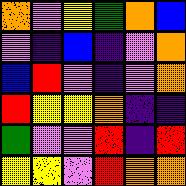[["orange", "violet", "yellow", "green", "orange", "blue"], ["violet", "indigo", "blue", "indigo", "violet", "orange"], ["blue", "red", "violet", "indigo", "violet", "orange"], ["red", "yellow", "yellow", "orange", "indigo", "indigo"], ["green", "violet", "violet", "red", "indigo", "red"], ["yellow", "yellow", "violet", "red", "orange", "orange"]]